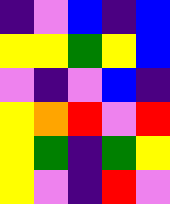[["indigo", "violet", "blue", "indigo", "blue"], ["yellow", "yellow", "green", "yellow", "blue"], ["violet", "indigo", "violet", "blue", "indigo"], ["yellow", "orange", "red", "violet", "red"], ["yellow", "green", "indigo", "green", "yellow"], ["yellow", "violet", "indigo", "red", "violet"]]